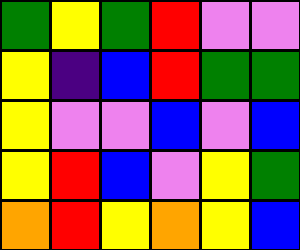[["green", "yellow", "green", "red", "violet", "violet"], ["yellow", "indigo", "blue", "red", "green", "green"], ["yellow", "violet", "violet", "blue", "violet", "blue"], ["yellow", "red", "blue", "violet", "yellow", "green"], ["orange", "red", "yellow", "orange", "yellow", "blue"]]